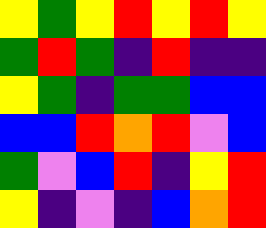[["yellow", "green", "yellow", "red", "yellow", "red", "yellow"], ["green", "red", "green", "indigo", "red", "indigo", "indigo"], ["yellow", "green", "indigo", "green", "green", "blue", "blue"], ["blue", "blue", "red", "orange", "red", "violet", "blue"], ["green", "violet", "blue", "red", "indigo", "yellow", "red"], ["yellow", "indigo", "violet", "indigo", "blue", "orange", "red"]]